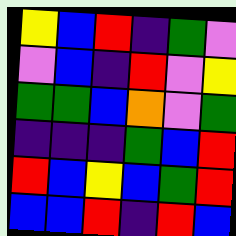[["yellow", "blue", "red", "indigo", "green", "violet"], ["violet", "blue", "indigo", "red", "violet", "yellow"], ["green", "green", "blue", "orange", "violet", "green"], ["indigo", "indigo", "indigo", "green", "blue", "red"], ["red", "blue", "yellow", "blue", "green", "red"], ["blue", "blue", "red", "indigo", "red", "blue"]]